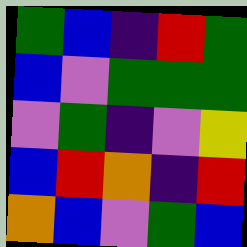[["green", "blue", "indigo", "red", "green"], ["blue", "violet", "green", "green", "green"], ["violet", "green", "indigo", "violet", "yellow"], ["blue", "red", "orange", "indigo", "red"], ["orange", "blue", "violet", "green", "blue"]]